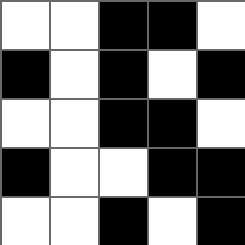[["white", "white", "black", "black", "white"], ["black", "white", "black", "white", "black"], ["white", "white", "black", "black", "white"], ["black", "white", "white", "black", "black"], ["white", "white", "black", "white", "black"]]